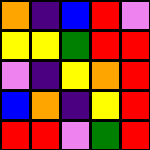[["orange", "indigo", "blue", "red", "violet"], ["yellow", "yellow", "green", "red", "red"], ["violet", "indigo", "yellow", "orange", "red"], ["blue", "orange", "indigo", "yellow", "red"], ["red", "red", "violet", "green", "red"]]